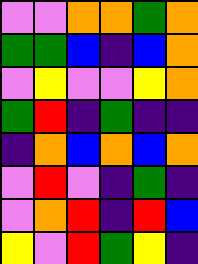[["violet", "violet", "orange", "orange", "green", "orange"], ["green", "green", "blue", "indigo", "blue", "orange"], ["violet", "yellow", "violet", "violet", "yellow", "orange"], ["green", "red", "indigo", "green", "indigo", "indigo"], ["indigo", "orange", "blue", "orange", "blue", "orange"], ["violet", "red", "violet", "indigo", "green", "indigo"], ["violet", "orange", "red", "indigo", "red", "blue"], ["yellow", "violet", "red", "green", "yellow", "indigo"]]